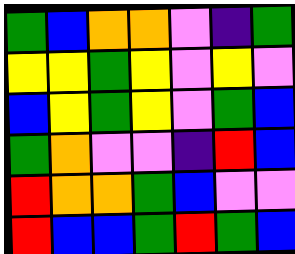[["green", "blue", "orange", "orange", "violet", "indigo", "green"], ["yellow", "yellow", "green", "yellow", "violet", "yellow", "violet"], ["blue", "yellow", "green", "yellow", "violet", "green", "blue"], ["green", "orange", "violet", "violet", "indigo", "red", "blue"], ["red", "orange", "orange", "green", "blue", "violet", "violet"], ["red", "blue", "blue", "green", "red", "green", "blue"]]